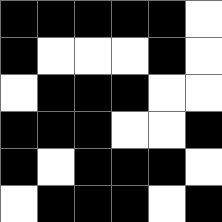[["black", "black", "black", "black", "black", "white"], ["black", "white", "white", "white", "black", "white"], ["white", "black", "black", "black", "white", "white"], ["black", "black", "black", "white", "white", "black"], ["black", "white", "black", "black", "black", "white"], ["white", "black", "black", "black", "white", "black"]]